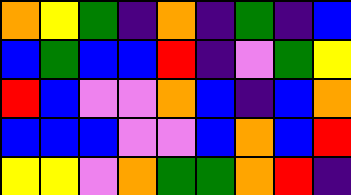[["orange", "yellow", "green", "indigo", "orange", "indigo", "green", "indigo", "blue"], ["blue", "green", "blue", "blue", "red", "indigo", "violet", "green", "yellow"], ["red", "blue", "violet", "violet", "orange", "blue", "indigo", "blue", "orange"], ["blue", "blue", "blue", "violet", "violet", "blue", "orange", "blue", "red"], ["yellow", "yellow", "violet", "orange", "green", "green", "orange", "red", "indigo"]]